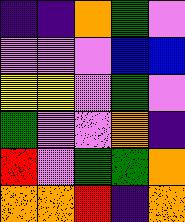[["indigo", "indigo", "orange", "green", "violet"], ["violet", "violet", "violet", "blue", "blue"], ["yellow", "yellow", "violet", "green", "violet"], ["green", "violet", "violet", "orange", "indigo"], ["red", "violet", "green", "green", "orange"], ["orange", "orange", "red", "indigo", "orange"]]